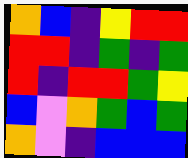[["orange", "blue", "indigo", "yellow", "red", "red"], ["red", "red", "indigo", "green", "indigo", "green"], ["red", "indigo", "red", "red", "green", "yellow"], ["blue", "violet", "orange", "green", "blue", "green"], ["orange", "violet", "indigo", "blue", "blue", "blue"]]